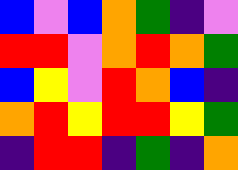[["blue", "violet", "blue", "orange", "green", "indigo", "violet"], ["red", "red", "violet", "orange", "red", "orange", "green"], ["blue", "yellow", "violet", "red", "orange", "blue", "indigo"], ["orange", "red", "yellow", "red", "red", "yellow", "green"], ["indigo", "red", "red", "indigo", "green", "indigo", "orange"]]